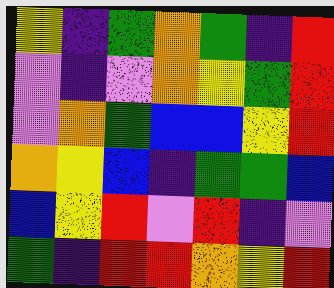[["yellow", "indigo", "green", "orange", "green", "indigo", "red"], ["violet", "indigo", "violet", "orange", "yellow", "green", "red"], ["violet", "orange", "green", "blue", "blue", "yellow", "red"], ["orange", "yellow", "blue", "indigo", "green", "green", "blue"], ["blue", "yellow", "red", "violet", "red", "indigo", "violet"], ["green", "indigo", "red", "red", "orange", "yellow", "red"]]